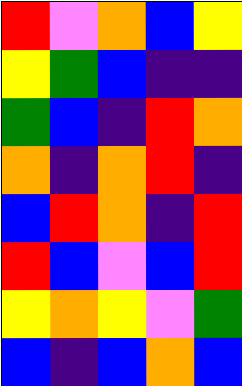[["red", "violet", "orange", "blue", "yellow"], ["yellow", "green", "blue", "indigo", "indigo"], ["green", "blue", "indigo", "red", "orange"], ["orange", "indigo", "orange", "red", "indigo"], ["blue", "red", "orange", "indigo", "red"], ["red", "blue", "violet", "blue", "red"], ["yellow", "orange", "yellow", "violet", "green"], ["blue", "indigo", "blue", "orange", "blue"]]